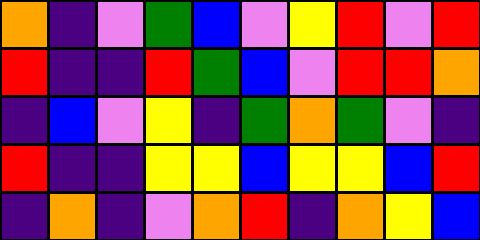[["orange", "indigo", "violet", "green", "blue", "violet", "yellow", "red", "violet", "red"], ["red", "indigo", "indigo", "red", "green", "blue", "violet", "red", "red", "orange"], ["indigo", "blue", "violet", "yellow", "indigo", "green", "orange", "green", "violet", "indigo"], ["red", "indigo", "indigo", "yellow", "yellow", "blue", "yellow", "yellow", "blue", "red"], ["indigo", "orange", "indigo", "violet", "orange", "red", "indigo", "orange", "yellow", "blue"]]